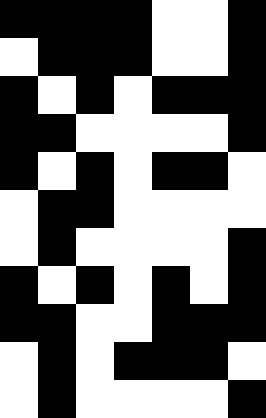[["black", "black", "black", "black", "white", "white", "black"], ["white", "black", "black", "black", "white", "white", "black"], ["black", "white", "black", "white", "black", "black", "black"], ["black", "black", "white", "white", "white", "white", "black"], ["black", "white", "black", "white", "black", "black", "white"], ["white", "black", "black", "white", "white", "white", "white"], ["white", "black", "white", "white", "white", "white", "black"], ["black", "white", "black", "white", "black", "white", "black"], ["black", "black", "white", "white", "black", "black", "black"], ["white", "black", "white", "black", "black", "black", "white"], ["white", "black", "white", "white", "white", "white", "black"]]